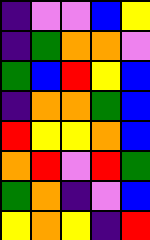[["indigo", "violet", "violet", "blue", "yellow"], ["indigo", "green", "orange", "orange", "violet"], ["green", "blue", "red", "yellow", "blue"], ["indigo", "orange", "orange", "green", "blue"], ["red", "yellow", "yellow", "orange", "blue"], ["orange", "red", "violet", "red", "green"], ["green", "orange", "indigo", "violet", "blue"], ["yellow", "orange", "yellow", "indigo", "red"]]